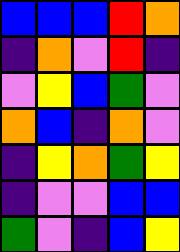[["blue", "blue", "blue", "red", "orange"], ["indigo", "orange", "violet", "red", "indigo"], ["violet", "yellow", "blue", "green", "violet"], ["orange", "blue", "indigo", "orange", "violet"], ["indigo", "yellow", "orange", "green", "yellow"], ["indigo", "violet", "violet", "blue", "blue"], ["green", "violet", "indigo", "blue", "yellow"]]